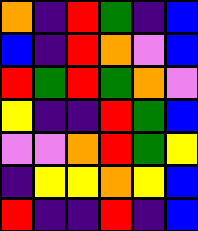[["orange", "indigo", "red", "green", "indigo", "blue"], ["blue", "indigo", "red", "orange", "violet", "blue"], ["red", "green", "red", "green", "orange", "violet"], ["yellow", "indigo", "indigo", "red", "green", "blue"], ["violet", "violet", "orange", "red", "green", "yellow"], ["indigo", "yellow", "yellow", "orange", "yellow", "blue"], ["red", "indigo", "indigo", "red", "indigo", "blue"]]